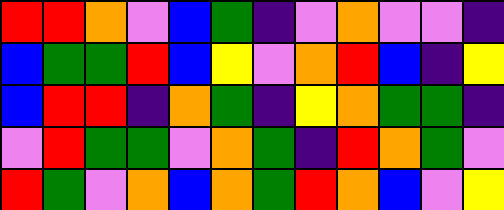[["red", "red", "orange", "violet", "blue", "green", "indigo", "violet", "orange", "violet", "violet", "indigo"], ["blue", "green", "green", "red", "blue", "yellow", "violet", "orange", "red", "blue", "indigo", "yellow"], ["blue", "red", "red", "indigo", "orange", "green", "indigo", "yellow", "orange", "green", "green", "indigo"], ["violet", "red", "green", "green", "violet", "orange", "green", "indigo", "red", "orange", "green", "violet"], ["red", "green", "violet", "orange", "blue", "orange", "green", "red", "orange", "blue", "violet", "yellow"]]